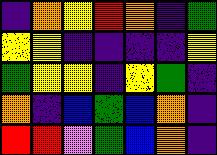[["indigo", "orange", "yellow", "red", "orange", "indigo", "green"], ["yellow", "yellow", "indigo", "indigo", "indigo", "indigo", "yellow"], ["green", "yellow", "yellow", "indigo", "yellow", "green", "indigo"], ["orange", "indigo", "blue", "green", "blue", "orange", "indigo"], ["red", "red", "violet", "green", "blue", "orange", "indigo"]]